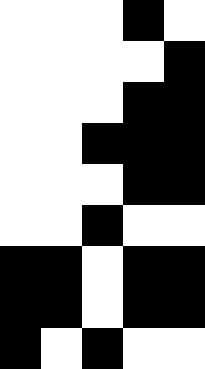[["white", "white", "white", "black", "white"], ["white", "white", "white", "white", "black"], ["white", "white", "white", "black", "black"], ["white", "white", "black", "black", "black"], ["white", "white", "white", "black", "black"], ["white", "white", "black", "white", "white"], ["black", "black", "white", "black", "black"], ["black", "black", "white", "black", "black"], ["black", "white", "black", "white", "white"]]